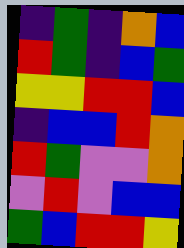[["indigo", "green", "indigo", "orange", "blue"], ["red", "green", "indigo", "blue", "green"], ["yellow", "yellow", "red", "red", "blue"], ["indigo", "blue", "blue", "red", "orange"], ["red", "green", "violet", "violet", "orange"], ["violet", "red", "violet", "blue", "blue"], ["green", "blue", "red", "red", "yellow"]]